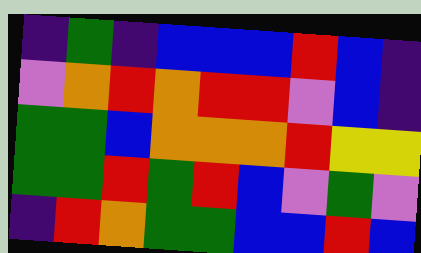[["indigo", "green", "indigo", "blue", "blue", "blue", "red", "blue", "indigo"], ["violet", "orange", "red", "orange", "red", "red", "violet", "blue", "indigo"], ["green", "green", "blue", "orange", "orange", "orange", "red", "yellow", "yellow"], ["green", "green", "red", "green", "red", "blue", "violet", "green", "violet"], ["indigo", "red", "orange", "green", "green", "blue", "blue", "red", "blue"]]